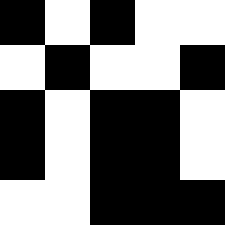[["black", "white", "black", "white", "white"], ["white", "black", "white", "white", "black"], ["black", "white", "black", "black", "white"], ["black", "white", "black", "black", "white"], ["white", "white", "black", "black", "black"]]